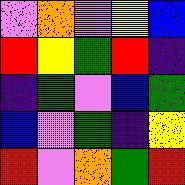[["violet", "orange", "violet", "yellow", "blue"], ["red", "yellow", "green", "red", "indigo"], ["indigo", "green", "violet", "blue", "green"], ["blue", "violet", "green", "indigo", "yellow"], ["red", "violet", "orange", "green", "red"]]